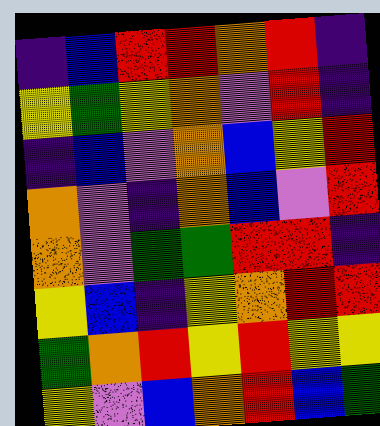[["indigo", "blue", "red", "red", "orange", "red", "indigo"], ["yellow", "green", "yellow", "orange", "violet", "red", "indigo"], ["indigo", "blue", "violet", "orange", "blue", "yellow", "red"], ["orange", "violet", "indigo", "orange", "blue", "violet", "red"], ["orange", "violet", "green", "green", "red", "red", "indigo"], ["yellow", "blue", "indigo", "yellow", "orange", "red", "red"], ["green", "orange", "red", "yellow", "red", "yellow", "yellow"], ["yellow", "violet", "blue", "orange", "red", "blue", "green"]]